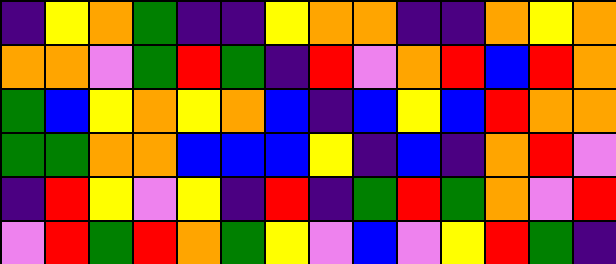[["indigo", "yellow", "orange", "green", "indigo", "indigo", "yellow", "orange", "orange", "indigo", "indigo", "orange", "yellow", "orange"], ["orange", "orange", "violet", "green", "red", "green", "indigo", "red", "violet", "orange", "red", "blue", "red", "orange"], ["green", "blue", "yellow", "orange", "yellow", "orange", "blue", "indigo", "blue", "yellow", "blue", "red", "orange", "orange"], ["green", "green", "orange", "orange", "blue", "blue", "blue", "yellow", "indigo", "blue", "indigo", "orange", "red", "violet"], ["indigo", "red", "yellow", "violet", "yellow", "indigo", "red", "indigo", "green", "red", "green", "orange", "violet", "red"], ["violet", "red", "green", "red", "orange", "green", "yellow", "violet", "blue", "violet", "yellow", "red", "green", "indigo"]]